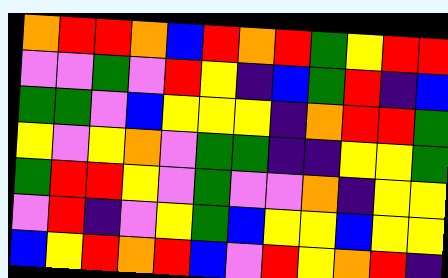[["orange", "red", "red", "orange", "blue", "red", "orange", "red", "green", "yellow", "red", "red"], ["violet", "violet", "green", "violet", "red", "yellow", "indigo", "blue", "green", "red", "indigo", "blue"], ["green", "green", "violet", "blue", "yellow", "yellow", "yellow", "indigo", "orange", "red", "red", "green"], ["yellow", "violet", "yellow", "orange", "violet", "green", "green", "indigo", "indigo", "yellow", "yellow", "green"], ["green", "red", "red", "yellow", "violet", "green", "violet", "violet", "orange", "indigo", "yellow", "yellow"], ["violet", "red", "indigo", "violet", "yellow", "green", "blue", "yellow", "yellow", "blue", "yellow", "yellow"], ["blue", "yellow", "red", "orange", "red", "blue", "violet", "red", "yellow", "orange", "red", "indigo"]]